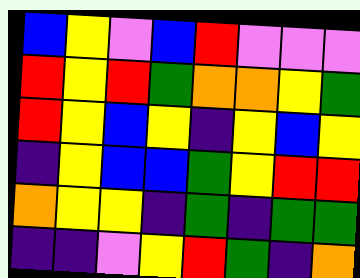[["blue", "yellow", "violet", "blue", "red", "violet", "violet", "violet"], ["red", "yellow", "red", "green", "orange", "orange", "yellow", "green"], ["red", "yellow", "blue", "yellow", "indigo", "yellow", "blue", "yellow"], ["indigo", "yellow", "blue", "blue", "green", "yellow", "red", "red"], ["orange", "yellow", "yellow", "indigo", "green", "indigo", "green", "green"], ["indigo", "indigo", "violet", "yellow", "red", "green", "indigo", "orange"]]